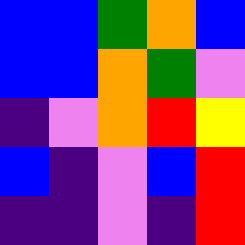[["blue", "blue", "green", "orange", "blue"], ["blue", "blue", "orange", "green", "violet"], ["indigo", "violet", "orange", "red", "yellow"], ["blue", "indigo", "violet", "blue", "red"], ["indigo", "indigo", "violet", "indigo", "red"]]